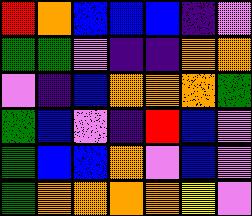[["red", "orange", "blue", "blue", "blue", "indigo", "violet"], ["green", "green", "violet", "indigo", "indigo", "orange", "orange"], ["violet", "indigo", "blue", "orange", "orange", "orange", "green"], ["green", "blue", "violet", "indigo", "red", "blue", "violet"], ["green", "blue", "blue", "orange", "violet", "blue", "violet"], ["green", "orange", "orange", "orange", "orange", "yellow", "violet"]]